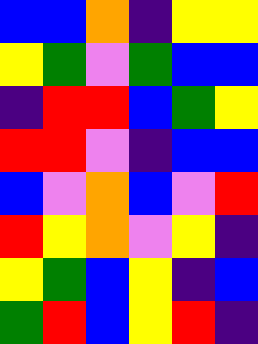[["blue", "blue", "orange", "indigo", "yellow", "yellow"], ["yellow", "green", "violet", "green", "blue", "blue"], ["indigo", "red", "red", "blue", "green", "yellow"], ["red", "red", "violet", "indigo", "blue", "blue"], ["blue", "violet", "orange", "blue", "violet", "red"], ["red", "yellow", "orange", "violet", "yellow", "indigo"], ["yellow", "green", "blue", "yellow", "indigo", "blue"], ["green", "red", "blue", "yellow", "red", "indigo"]]